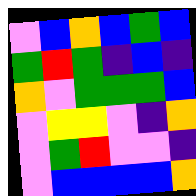[["violet", "blue", "orange", "blue", "green", "blue"], ["green", "red", "green", "indigo", "blue", "indigo"], ["orange", "violet", "green", "green", "green", "blue"], ["violet", "yellow", "yellow", "violet", "indigo", "orange"], ["violet", "green", "red", "violet", "violet", "indigo"], ["violet", "blue", "blue", "blue", "blue", "orange"]]